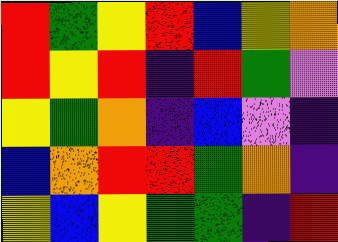[["red", "green", "yellow", "red", "blue", "yellow", "orange"], ["red", "yellow", "red", "indigo", "red", "green", "violet"], ["yellow", "green", "orange", "indigo", "blue", "violet", "indigo"], ["blue", "orange", "red", "red", "green", "orange", "indigo"], ["yellow", "blue", "yellow", "green", "green", "indigo", "red"]]